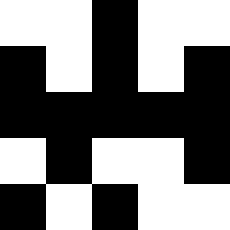[["white", "white", "black", "white", "white"], ["black", "white", "black", "white", "black"], ["black", "black", "black", "black", "black"], ["white", "black", "white", "white", "black"], ["black", "white", "black", "white", "white"]]